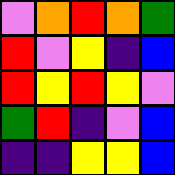[["violet", "orange", "red", "orange", "green"], ["red", "violet", "yellow", "indigo", "blue"], ["red", "yellow", "red", "yellow", "violet"], ["green", "red", "indigo", "violet", "blue"], ["indigo", "indigo", "yellow", "yellow", "blue"]]